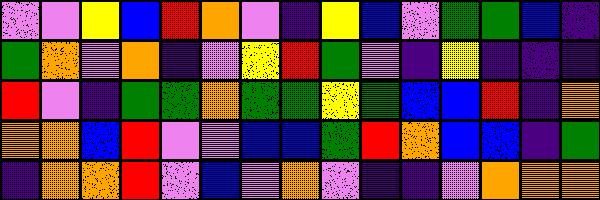[["violet", "violet", "yellow", "blue", "red", "orange", "violet", "indigo", "yellow", "blue", "violet", "green", "green", "blue", "indigo"], ["green", "orange", "violet", "orange", "indigo", "violet", "yellow", "red", "green", "violet", "indigo", "yellow", "indigo", "indigo", "indigo"], ["red", "violet", "indigo", "green", "green", "orange", "green", "green", "yellow", "green", "blue", "blue", "red", "indigo", "orange"], ["orange", "orange", "blue", "red", "violet", "violet", "blue", "blue", "green", "red", "orange", "blue", "blue", "indigo", "green"], ["indigo", "orange", "orange", "red", "violet", "blue", "violet", "orange", "violet", "indigo", "indigo", "violet", "orange", "orange", "orange"]]